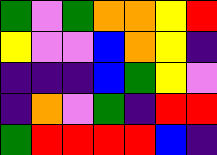[["green", "violet", "green", "orange", "orange", "yellow", "red"], ["yellow", "violet", "violet", "blue", "orange", "yellow", "indigo"], ["indigo", "indigo", "indigo", "blue", "green", "yellow", "violet"], ["indigo", "orange", "violet", "green", "indigo", "red", "red"], ["green", "red", "red", "red", "red", "blue", "indigo"]]